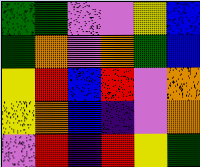[["green", "green", "violet", "violet", "yellow", "blue"], ["green", "orange", "violet", "orange", "green", "blue"], ["yellow", "red", "blue", "red", "violet", "orange"], ["yellow", "orange", "blue", "indigo", "violet", "orange"], ["violet", "red", "indigo", "red", "yellow", "green"]]